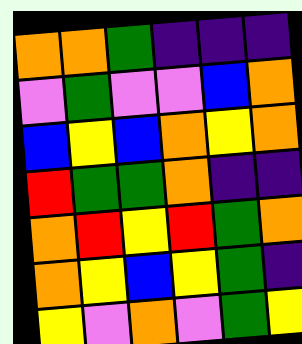[["orange", "orange", "green", "indigo", "indigo", "indigo"], ["violet", "green", "violet", "violet", "blue", "orange"], ["blue", "yellow", "blue", "orange", "yellow", "orange"], ["red", "green", "green", "orange", "indigo", "indigo"], ["orange", "red", "yellow", "red", "green", "orange"], ["orange", "yellow", "blue", "yellow", "green", "indigo"], ["yellow", "violet", "orange", "violet", "green", "yellow"]]